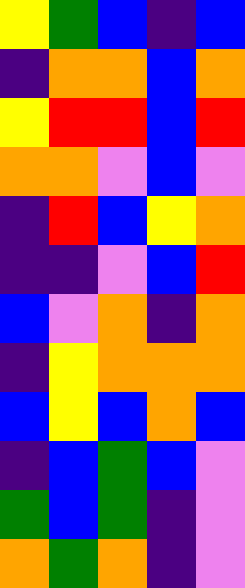[["yellow", "green", "blue", "indigo", "blue"], ["indigo", "orange", "orange", "blue", "orange"], ["yellow", "red", "red", "blue", "red"], ["orange", "orange", "violet", "blue", "violet"], ["indigo", "red", "blue", "yellow", "orange"], ["indigo", "indigo", "violet", "blue", "red"], ["blue", "violet", "orange", "indigo", "orange"], ["indigo", "yellow", "orange", "orange", "orange"], ["blue", "yellow", "blue", "orange", "blue"], ["indigo", "blue", "green", "blue", "violet"], ["green", "blue", "green", "indigo", "violet"], ["orange", "green", "orange", "indigo", "violet"]]